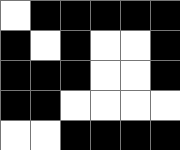[["white", "black", "black", "black", "black", "black"], ["black", "white", "black", "white", "white", "black"], ["black", "black", "black", "white", "white", "black"], ["black", "black", "white", "white", "white", "white"], ["white", "white", "black", "black", "black", "black"]]